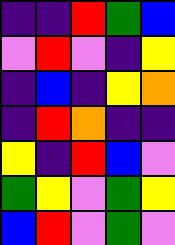[["indigo", "indigo", "red", "green", "blue"], ["violet", "red", "violet", "indigo", "yellow"], ["indigo", "blue", "indigo", "yellow", "orange"], ["indigo", "red", "orange", "indigo", "indigo"], ["yellow", "indigo", "red", "blue", "violet"], ["green", "yellow", "violet", "green", "yellow"], ["blue", "red", "violet", "green", "violet"]]